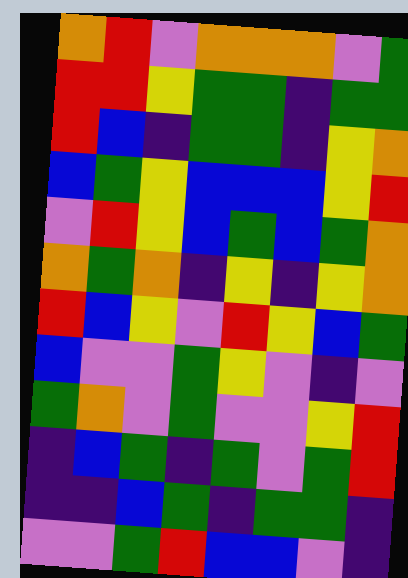[["orange", "red", "violet", "orange", "orange", "orange", "violet", "green"], ["red", "red", "yellow", "green", "green", "indigo", "green", "green"], ["red", "blue", "indigo", "green", "green", "indigo", "yellow", "orange"], ["blue", "green", "yellow", "blue", "blue", "blue", "yellow", "red"], ["violet", "red", "yellow", "blue", "green", "blue", "green", "orange"], ["orange", "green", "orange", "indigo", "yellow", "indigo", "yellow", "orange"], ["red", "blue", "yellow", "violet", "red", "yellow", "blue", "green"], ["blue", "violet", "violet", "green", "yellow", "violet", "indigo", "violet"], ["green", "orange", "violet", "green", "violet", "violet", "yellow", "red"], ["indigo", "blue", "green", "indigo", "green", "violet", "green", "red"], ["indigo", "indigo", "blue", "green", "indigo", "green", "green", "indigo"], ["violet", "violet", "green", "red", "blue", "blue", "violet", "indigo"]]